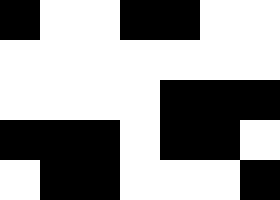[["black", "white", "white", "black", "black", "white", "white"], ["white", "white", "white", "white", "white", "white", "white"], ["white", "white", "white", "white", "black", "black", "black"], ["black", "black", "black", "white", "black", "black", "white"], ["white", "black", "black", "white", "white", "white", "black"]]